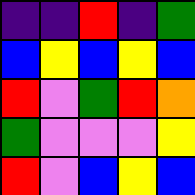[["indigo", "indigo", "red", "indigo", "green"], ["blue", "yellow", "blue", "yellow", "blue"], ["red", "violet", "green", "red", "orange"], ["green", "violet", "violet", "violet", "yellow"], ["red", "violet", "blue", "yellow", "blue"]]